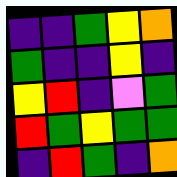[["indigo", "indigo", "green", "yellow", "orange"], ["green", "indigo", "indigo", "yellow", "indigo"], ["yellow", "red", "indigo", "violet", "green"], ["red", "green", "yellow", "green", "green"], ["indigo", "red", "green", "indigo", "orange"]]